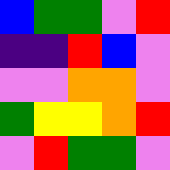[["blue", "green", "green", "violet", "red"], ["indigo", "indigo", "red", "blue", "violet"], ["violet", "violet", "orange", "orange", "violet"], ["green", "yellow", "yellow", "orange", "red"], ["violet", "red", "green", "green", "violet"]]